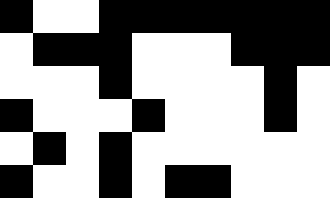[["black", "white", "white", "black", "black", "black", "black", "black", "black", "black"], ["white", "black", "black", "black", "white", "white", "white", "black", "black", "black"], ["white", "white", "white", "black", "white", "white", "white", "white", "black", "white"], ["black", "white", "white", "white", "black", "white", "white", "white", "black", "white"], ["white", "black", "white", "black", "white", "white", "white", "white", "white", "white"], ["black", "white", "white", "black", "white", "black", "black", "white", "white", "white"]]